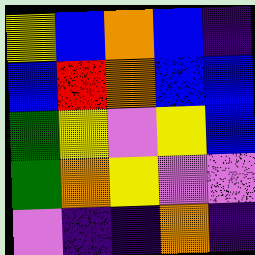[["yellow", "blue", "orange", "blue", "indigo"], ["blue", "red", "orange", "blue", "blue"], ["green", "yellow", "violet", "yellow", "blue"], ["green", "orange", "yellow", "violet", "violet"], ["violet", "indigo", "indigo", "orange", "indigo"]]